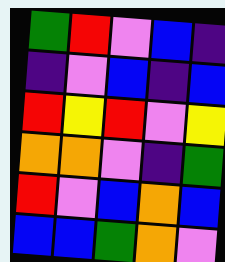[["green", "red", "violet", "blue", "indigo"], ["indigo", "violet", "blue", "indigo", "blue"], ["red", "yellow", "red", "violet", "yellow"], ["orange", "orange", "violet", "indigo", "green"], ["red", "violet", "blue", "orange", "blue"], ["blue", "blue", "green", "orange", "violet"]]